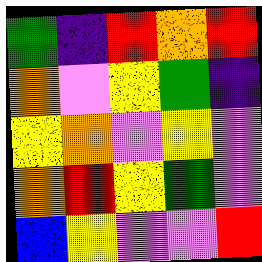[["green", "indigo", "red", "orange", "red"], ["orange", "violet", "yellow", "green", "indigo"], ["yellow", "orange", "violet", "yellow", "violet"], ["orange", "red", "yellow", "green", "violet"], ["blue", "yellow", "violet", "violet", "red"]]